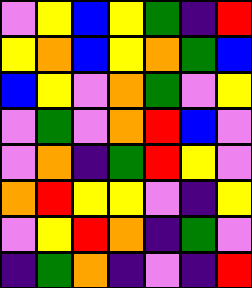[["violet", "yellow", "blue", "yellow", "green", "indigo", "red"], ["yellow", "orange", "blue", "yellow", "orange", "green", "blue"], ["blue", "yellow", "violet", "orange", "green", "violet", "yellow"], ["violet", "green", "violet", "orange", "red", "blue", "violet"], ["violet", "orange", "indigo", "green", "red", "yellow", "violet"], ["orange", "red", "yellow", "yellow", "violet", "indigo", "yellow"], ["violet", "yellow", "red", "orange", "indigo", "green", "violet"], ["indigo", "green", "orange", "indigo", "violet", "indigo", "red"]]